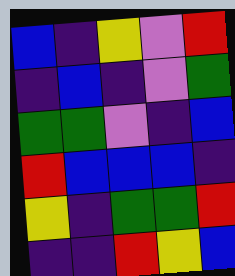[["blue", "indigo", "yellow", "violet", "red"], ["indigo", "blue", "indigo", "violet", "green"], ["green", "green", "violet", "indigo", "blue"], ["red", "blue", "blue", "blue", "indigo"], ["yellow", "indigo", "green", "green", "red"], ["indigo", "indigo", "red", "yellow", "blue"]]